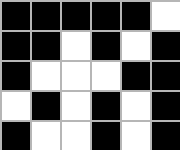[["black", "black", "black", "black", "black", "white"], ["black", "black", "white", "black", "white", "black"], ["black", "white", "white", "white", "black", "black"], ["white", "black", "white", "black", "white", "black"], ["black", "white", "white", "black", "white", "black"]]